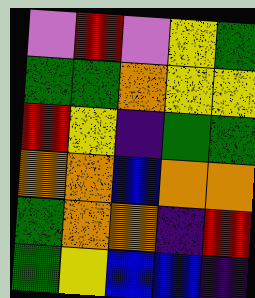[["violet", "red", "violet", "yellow", "green"], ["green", "green", "orange", "yellow", "yellow"], ["red", "yellow", "indigo", "green", "green"], ["orange", "orange", "blue", "orange", "orange"], ["green", "orange", "orange", "indigo", "red"], ["green", "yellow", "blue", "blue", "indigo"]]